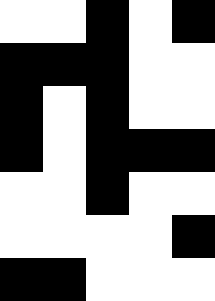[["white", "white", "black", "white", "black"], ["black", "black", "black", "white", "white"], ["black", "white", "black", "white", "white"], ["black", "white", "black", "black", "black"], ["white", "white", "black", "white", "white"], ["white", "white", "white", "white", "black"], ["black", "black", "white", "white", "white"]]